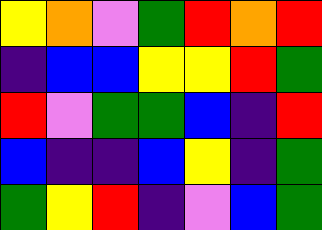[["yellow", "orange", "violet", "green", "red", "orange", "red"], ["indigo", "blue", "blue", "yellow", "yellow", "red", "green"], ["red", "violet", "green", "green", "blue", "indigo", "red"], ["blue", "indigo", "indigo", "blue", "yellow", "indigo", "green"], ["green", "yellow", "red", "indigo", "violet", "blue", "green"]]